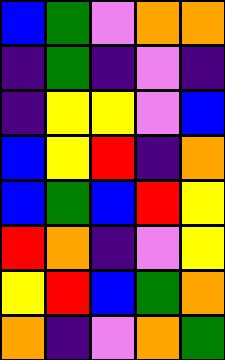[["blue", "green", "violet", "orange", "orange"], ["indigo", "green", "indigo", "violet", "indigo"], ["indigo", "yellow", "yellow", "violet", "blue"], ["blue", "yellow", "red", "indigo", "orange"], ["blue", "green", "blue", "red", "yellow"], ["red", "orange", "indigo", "violet", "yellow"], ["yellow", "red", "blue", "green", "orange"], ["orange", "indigo", "violet", "orange", "green"]]